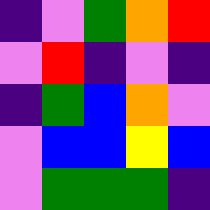[["indigo", "violet", "green", "orange", "red"], ["violet", "red", "indigo", "violet", "indigo"], ["indigo", "green", "blue", "orange", "violet"], ["violet", "blue", "blue", "yellow", "blue"], ["violet", "green", "green", "green", "indigo"]]